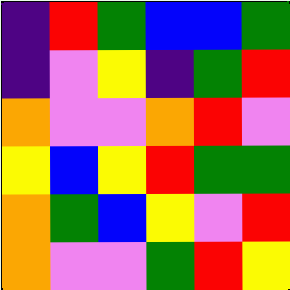[["indigo", "red", "green", "blue", "blue", "green"], ["indigo", "violet", "yellow", "indigo", "green", "red"], ["orange", "violet", "violet", "orange", "red", "violet"], ["yellow", "blue", "yellow", "red", "green", "green"], ["orange", "green", "blue", "yellow", "violet", "red"], ["orange", "violet", "violet", "green", "red", "yellow"]]